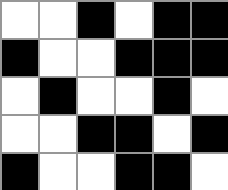[["white", "white", "black", "white", "black", "black"], ["black", "white", "white", "black", "black", "black"], ["white", "black", "white", "white", "black", "white"], ["white", "white", "black", "black", "white", "black"], ["black", "white", "white", "black", "black", "white"]]